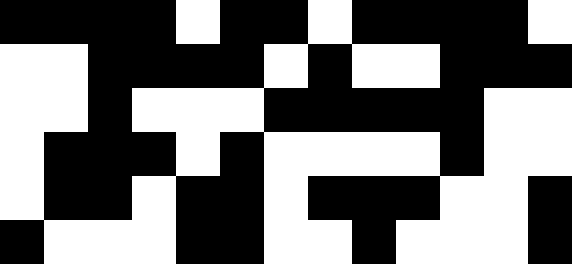[["black", "black", "black", "black", "white", "black", "black", "white", "black", "black", "black", "black", "white"], ["white", "white", "black", "black", "black", "black", "white", "black", "white", "white", "black", "black", "black"], ["white", "white", "black", "white", "white", "white", "black", "black", "black", "black", "black", "white", "white"], ["white", "black", "black", "black", "white", "black", "white", "white", "white", "white", "black", "white", "white"], ["white", "black", "black", "white", "black", "black", "white", "black", "black", "black", "white", "white", "black"], ["black", "white", "white", "white", "black", "black", "white", "white", "black", "white", "white", "white", "black"]]